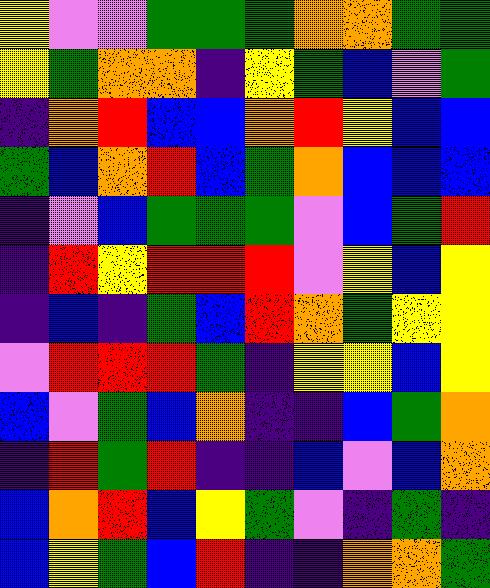[["yellow", "violet", "violet", "green", "green", "green", "orange", "orange", "green", "green"], ["yellow", "green", "orange", "orange", "indigo", "yellow", "green", "blue", "violet", "green"], ["indigo", "orange", "red", "blue", "blue", "orange", "red", "yellow", "blue", "blue"], ["green", "blue", "orange", "red", "blue", "green", "orange", "blue", "blue", "blue"], ["indigo", "violet", "blue", "green", "green", "green", "violet", "blue", "green", "red"], ["indigo", "red", "yellow", "red", "red", "red", "violet", "yellow", "blue", "yellow"], ["indigo", "blue", "indigo", "green", "blue", "red", "orange", "green", "yellow", "yellow"], ["violet", "red", "red", "red", "green", "indigo", "yellow", "yellow", "blue", "yellow"], ["blue", "violet", "green", "blue", "orange", "indigo", "indigo", "blue", "green", "orange"], ["indigo", "red", "green", "red", "indigo", "indigo", "blue", "violet", "blue", "orange"], ["blue", "orange", "red", "blue", "yellow", "green", "violet", "indigo", "green", "indigo"], ["blue", "yellow", "green", "blue", "red", "indigo", "indigo", "orange", "orange", "green"]]